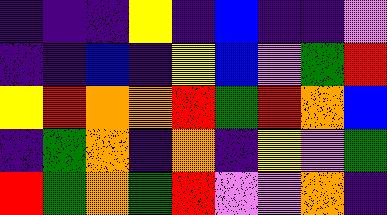[["indigo", "indigo", "indigo", "yellow", "indigo", "blue", "indigo", "indigo", "violet"], ["indigo", "indigo", "blue", "indigo", "yellow", "blue", "violet", "green", "red"], ["yellow", "red", "orange", "orange", "red", "green", "red", "orange", "blue"], ["indigo", "green", "orange", "indigo", "orange", "indigo", "yellow", "violet", "green"], ["red", "green", "orange", "green", "red", "violet", "violet", "orange", "indigo"]]